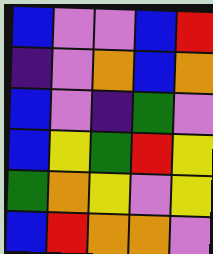[["blue", "violet", "violet", "blue", "red"], ["indigo", "violet", "orange", "blue", "orange"], ["blue", "violet", "indigo", "green", "violet"], ["blue", "yellow", "green", "red", "yellow"], ["green", "orange", "yellow", "violet", "yellow"], ["blue", "red", "orange", "orange", "violet"]]